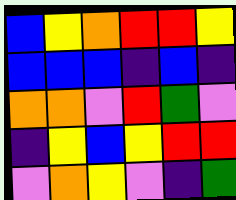[["blue", "yellow", "orange", "red", "red", "yellow"], ["blue", "blue", "blue", "indigo", "blue", "indigo"], ["orange", "orange", "violet", "red", "green", "violet"], ["indigo", "yellow", "blue", "yellow", "red", "red"], ["violet", "orange", "yellow", "violet", "indigo", "green"]]